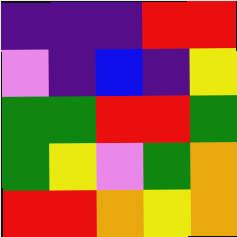[["indigo", "indigo", "indigo", "red", "red"], ["violet", "indigo", "blue", "indigo", "yellow"], ["green", "green", "red", "red", "green"], ["green", "yellow", "violet", "green", "orange"], ["red", "red", "orange", "yellow", "orange"]]